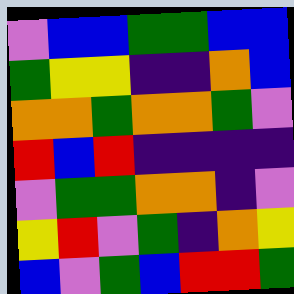[["violet", "blue", "blue", "green", "green", "blue", "blue"], ["green", "yellow", "yellow", "indigo", "indigo", "orange", "blue"], ["orange", "orange", "green", "orange", "orange", "green", "violet"], ["red", "blue", "red", "indigo", "indigo", "indigo", "indigo"], ["violet", "green", "green", "orange", "orange", "indigo", "violet"], ["yellow", "red", "violet", "green", "indigo", "orange", "yellow"], ["blue", "violet", "green", "blue", "red", "red", "green"]]